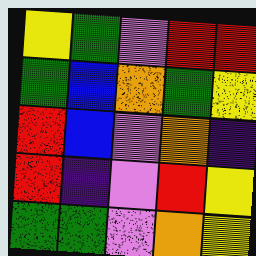[["yellow", "green", "violet", "red", "red"], ["green", "blue", "orange", "green", "yellow"], ["red", "blue", "violet", "orange", "indigo"], ["red", "indigo", "violet", "red", "yellow"], ["green", "green", "violet", "orange", "yellow"]]